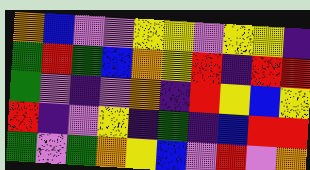[["orange", "blue", "violet", "violet", "yellow", "yellow", "violet", "yellow", "yellow", "indigo"], ["green", "red", "green", "blue", "orange", "yellow", "red", "indigo", "red", "red"], ["green", "violet", "indigo", "violet", "orange", "indigo", "red", "yellow", "blue", "yellow"], ["red", "indigo", "violet", "yellow", "indigo", "green", "indigo", "blue", "red", "red"], ["green", "violet", "green", "orange", "yellow", "blue", "violet", "red", "violet", "orange"]]